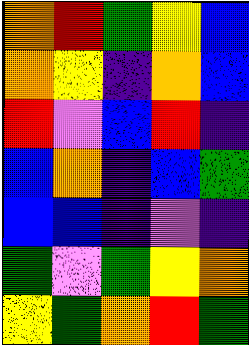[["orange", "red", "green", "yellow", "blue"], ["orange", "yellow", "indigo", "orange", "blue"], ["red", "violet", "blue", "red", "indigo"], ["blue", "orange", "indigo", "blue", "green"], ["blue", "blue", "indigo", "violet", "indigo"], ["green", "violet", "green", "yellow", "orange"], ["yellow", "green", "orange", "red", "green"]]